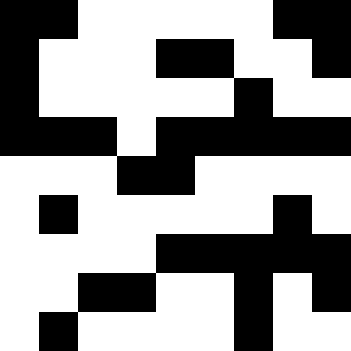[["black", "black", "white", "white", "white", "white", "white", "black", "black"], ["black", "white", "white", "white", "black", "black", "white", "white", "black"], ["black", "white", "white", "white", "white", "white", "black", "white", "white"], ["black", "black", "black", "white", "black", "black", "black", "black", "black"], ["white", "white", "white", "black", "black", "white", "white", "white", "white"], ["white", "black", "white", "white", "white", "white", "white", "black", "white"], ["white", "white", "white", "white", "black", "black", "black", "black", "black"], ["white", "white", "black", "black", "white", "white", "black", "white", "black"], ["white", "black", "white", "white", "white", "white", "black", "white", "white"]]